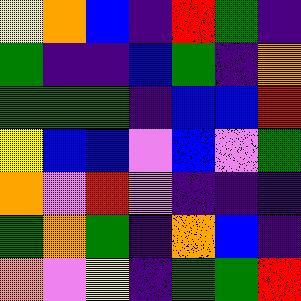[["yellow", "orange", "blue", "indigo", "red", "green", "indigo"], ["green", "indigo", "indigo", "blue", "green", "indigo", "orange"], ["green", "green", "green", "indigo", "blue", "blue", "red"], ["yellow", "blue", "blue", "violet", "blue", "violet", "green"], ["orange", "violet", "red", "violet", "indigo", "indigo", "indigo"], ["green", "orange", "green", "indigo", "orange", "blue", "indigo"], ["orange", "violet", "yellow", "indigo", "green", "green", "red"]]